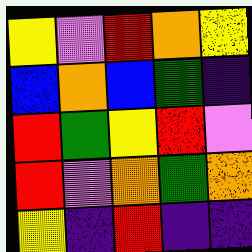[["yellow", "violet", "red", "orange", "yellow"], ["blue", "orange", "blue", "green", "indigo"], ["red", "green", "yellow", "red", "violet"], ["red", "violet", "orange", "green", "orange"], ["yellow", "indigo", "red", "indigo", "indigo"]]